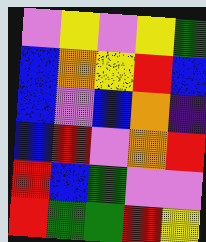[["violet", "yellow", "violet", "yellow", "green"], ["blue", "orange", "yellow", "red", "blue"], ["blue", "violet", "blue", "orange", "indigo"], ["blue", "red", "violet", "orange", "red"], ["red", "blue", "green", "violet", "violet"], ["red", "green", "green", "red", "yellow"]]